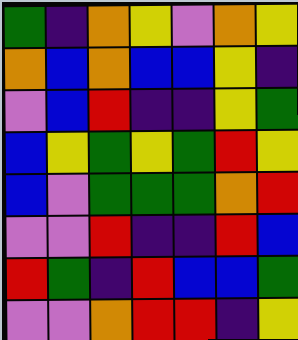[["green", "indigo", "orange", "yellow", "violet", "orange", "yellow"], ["orange", "blue", "orange", "blue", "blue", "yellow", "indigo"], ["violet", "blue", "red", "indigo", "indigo", "yellow", "green"], ["blue", "yellow", "green", "yellow", "green", "red", "yellow"], ["blue", "violet", "green", "green", "green", "orange", "red"], ["violet", "violet", "red", "indigo", "indigo", "red", "blue"], ["red", "green", "indigo", "red", "blue", "blue", "green"], ["violet", "violet", "orange", "red", "red", "indigo", "yellow"]]